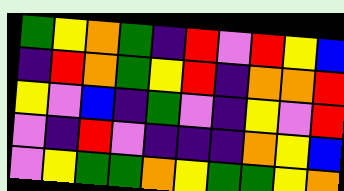[["green", "yellow", "orange", "green", "indigo", "red", "violet", "red", "yellow", "blue"], ["indigo", "red", "orange", "green", "yellow", "red", "indigo", "orange", "orange", "red"], ["yellow", "violet", "blue", "indigo", "green", "violet", "indigo", "yellow", "violet", "red"], ["violet", "indigo", "red", "violet", "indigo", "indigo", "indigo", "orange", "yellow", "blue"], ["violet", "yellow", "green", "green", "orange", "yellow", "green", "green", "yellow", "orange"]]